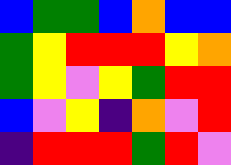[["blue", "green", "green", "blue", "orange", "blue", "blue"], ["green", "yellow", "red", "red", "red", "yellow", "orange"], ["green", "yellow", "violet", "yellow", "green", "red", "red"], ["blue", "violet", "yellow", "indigo", "orange", "violet", "red"], ["indigo", "red", "red", "red", "green", "red", "violet"]]